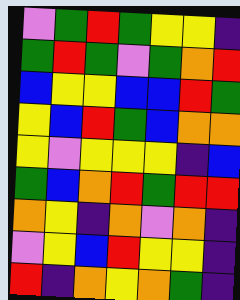[["violet", "green", "red", "green", "yellow", "yellow", "indigo"], ["green", "red", "green", "violet", "green", "orange", "red"], ["blue", "yellow", "yellow", "blue", "blue", "red", "green"], ["yellow", "blue", "red", "green", "blue", "orange", "orange"], ["yellow", "violet", "yellow", "yellow", "yellow", "indigo", "blue"], ["green", "blue", "orange", "red", "green", "red", "red"], ["orange", "yellow", "indigo", "orange", "violet", "orange", "indigo"], ["violet", "yellow", "blue", "red", "yellow", "yellow", "indigo"], ["red", "indigo", "orange", "yellow", "orange", "green", "indigo"]]